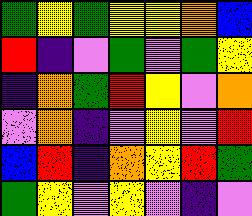[["green", "yellow", "green", "yellow", "yellow", "orange", "blue"], ["red", "indigo", "violet", "green", "violet", "green", "yellow"], ["indigo", "orange", "green", "red", "yellow", "violet", "orange"], ["violet", "orange", "indigo", "violet", "yellow", "violet", "red"], ["blue", "red", "indigo", "orange", "yellow", "red", "green"], ["green", "yellow", "violet", "yellow", "violet", "indigo", "violet"]]